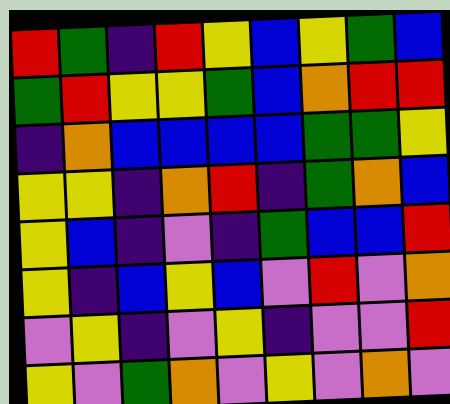[["red", "green", "indigo", "red", "yellow", "blue", "yellow", "green", "blue"], ["green", "red", "yellow", "yellow", "green", "blue", "orange", "red", "red"], ["indigo", "orange", "blue", "blue", "blue", "blue", "green", "green", "yellow"], ["yellow", "yellow", "indigo", "orange", "red", "indigo", "green", "orange", "blue"], ["yellow", "blue", "indigo", "violet", "indigo", "green", "blue", "blue", "red"], ["yellow", "indigo", "blue", "yellow", "blue", "violet", "red", "violet", "orange"], ["violet", "yellow", "indigo", "violet", "yellow", "indigo", "violet", "violet", "red"], ["yellow", "violet", "green", "orange", "violet", "yellow", "violet", "orange", "violet"]]